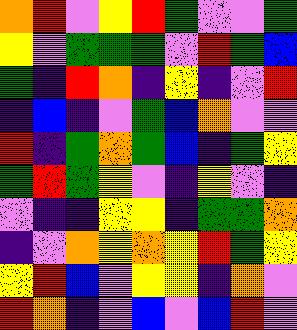[["orange", "red", "violet", "yellow", "red", "green", "violet", "violet", "green"], ["yellow", "violet", "green", "green", "green", "violet", "red", "green", "blue"], ["green", "indigo", "red", "orange", "indigo", "yellow", "indigo", "violet", "red"], ["indigo", "blue", "indigo", "violet", "green", "blue", "orange", "violet", "violet"], ["red", "indigo", "green", "orange", "green", "blue", "indigo", "green", "yellow"], ["green", "red", "green", "yellow", "violet", "indigo", "yellow", "violet", "indigo"], ["violet", "indigo", "indigo", "yellow", "yellow", "indigo", "green", "green", "orange"], ["indigo", "violet", "orange", "yellow", "orange", "yellow", "red", "green", "yellow"], ["yellow", "red", "blue", "violet", "yellow", "yellow", "indigo", "orange", "violet"], ["red", "orange", "indigo", "violet", "blue", "violet", "blue", "red", "violet"]]